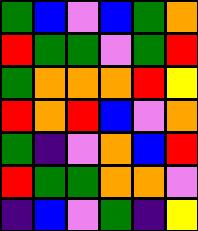[["green", "blue", "violet", "blue", "green", "orange"], ["red", "green", "green", "violet", "green", "red"], ["green", "orange", "orange", "orange", "red", "yellow"], ["red", "orange", "red", "blue", "violet", "orange"], ["green", "indigo", "violet", "orange", "blue", "red"], ["red", "green", "green", "orange", "orange", "violet"], ["indigo", "blue", "violet", "green", "indigo", "yellow"]]